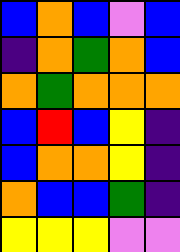[["blue", "orange", "blue", "violet", "blue"], ["indigo", "orange", "green", "orange", "blue"], ["orange", "green", "orange", "orange", "orange"], ["blue", "red", "blue", "yellow", "indigo"], ["blue", "orange", "orange", "yellow", "indigo"], ["orange", "blue", "blue", "green", "indigo"], ["yellow", "yellow", "yellow", "violet", "violet"]]